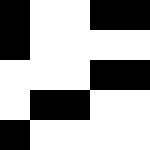[["black", "white", "white", "black", "black"], ["black", "white", "white", "white", "white"], ["white", "white", "white", "black", "black"], ["white", "black", "black", "white", "white"], ["black", "white", "white", "white", "white"]]